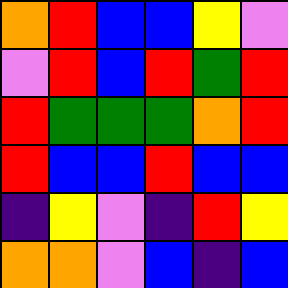[["orange", "red", "blue", "blue", "yellow", "violet"], ["violet", "red", "blue", "red", "green", "red"], ["red", "green", "green", "green", "orange", "red"], ["red", "blue", "blue", "red", "blue", "blue"], ["indigo", "yellow", "violet", "indigo", "red", "yellow"], ["orange", "orange", "violet", "blue", "indigo", "blue"]]